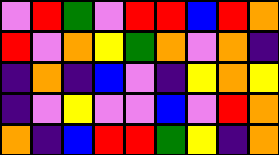[["violet", "red", "green", "violet", "red", "red", "blue", "red", "orange"], ["red", "violet", "orange", "yellow", "green", "orange", "violet", "orange", "indigo"], ["indigo", "orange", "indigo", "blue", "violet", "indigo", "yellow", "orange", "yellow"], ["indigo", "violet", "yellow", "violet", "violet", "blue", "violet", "red", "orange"], ["orange", "indigo", "blue", "red", "red", "green", "yellow", "indigo", "orange"]]